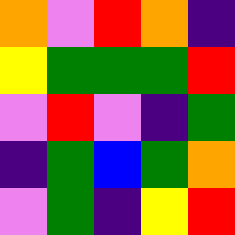[["orange", "violet", "red", "orange", "indigo"], ["yellow", "green", "green", "green", "red"], ["violet", "red", "violet", "indigo", "green"], ["indigo", "green", "blue", "green", "orange"], ["violet", "green", "indigo", "yellow", "red"]]